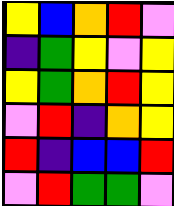[["yellow", "blue", "orange", "red", "violet"], ["indigo", "green", "yellow", "violet", "yellow"], ["yellow", "green", "orange", "red", "yellow"], ["violet", "red", "indigo", "orange", "yellow"], ["red", "indigo", "blue", "blue", "red"], ["violet", "red", "green", "green", "violet"]]